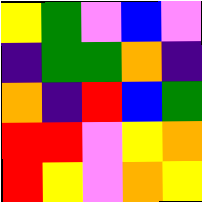[["yellow", "green", "violet", "blue", "violet"], ["indigo", "green", "green", "orange", "indigo"], ["orange", "indigo", "red", "blue", "green"], ["red", "red", "violet", "yellow", "orange"], ["red", "yellow", "violet", "orange", "yellow"]]